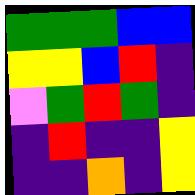[["green", "green", "green", "blue", "blue"], ["yellow", "yellow", "blue", "red", "indigo"], ["violet", "green", "red", "green", "indigo"], ["indigo", "red", "indigo", "indigo", "yellow"], ["indigo", "indigo", "orange", "indigo", "yellow"]]